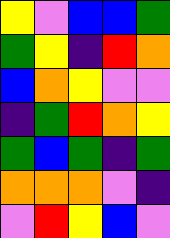[["yellow", "violet", "blue", "blue", "green"], ["green", "yellow", "indigo", "red", "orange"], ["blue", "orange", "yellow", "violet", "violet"], ["indigo", "green", "red", "orange", "yellow"], ["green", "blue", "green", "indigo", "green"], ["orange", "orange", "orange", "violet", "indigo"], ["violet", "red", "yellow", "blue", "violet"]]